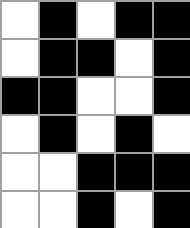[["white", "black", "white", "black", "black"], ["white", "black", "black", "white", "black"], ["black", "black", "white", "white", "black"], ["white", "black", "white", "black", "white"], ["white", "white", "black", "black", "black"], ["white", "white", "black", "white", "black"]]